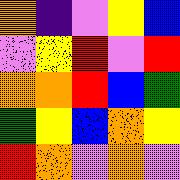[["orange", "indigo", "violet", "yellow", "blue"], ["violet", "yellow", "red", "violet", "red"], ["orange", "orange", "red", "blue", "green"], ["green", "yellow", "blue", "orange", "yellow"], ["red", "orange", "violet", "orange", "violet"]]